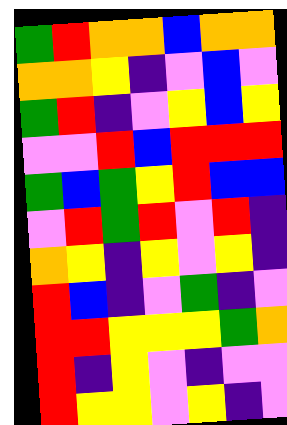[["green", "red", "orange", "orange", "blue", "orange", "orange"], ["orange", "orange", "yellow", "indigo", "violet", "blue", "violet"], ["green", "red", "indigo", "violet", "yellow", "blue", "yellow"], ["violet", "violet", "red", "blue", "red", "red", "red"], ["green", "blue", "green", "yellow", "red", "blue", "blue"], ["violet", "red", "green", "red", "violet", "red", "indigo"], ["orange", "yellow", "indigo", "yellow", "violet", "yellow", "indigo"], ["red", "blue", "indigo", "violet", "green", "indigo", "violet"], ["red", "red", "yellow", "yellow", "yellow", "green", "orange"], ["red", "indigo", "yellow", "violet", "indigo", "violet", "violet"], ["red", "yellow", "yellow", "violet", "yellow", "indigo", "violet"]]